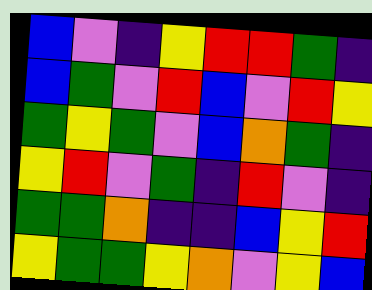[["blue", "violet", "indigo", "yellow", "red", "red", "green", "indigo"], ["blue", "green", "violet", "red", "blue", "violet", "red", "yellow"], ["green", "yellow", "green", "violet", "blue", "orange", "green", "indigo"], ["yellow", "red", "violet", "green", "indigo", "red", "violet", "indigo"], ["green", "green", "orange", "indigo", "indigo", "blue", "yellow", "red"], ["yellow", "green", "green", "yellow", "orange", "violet", "yellow", "blue"]]